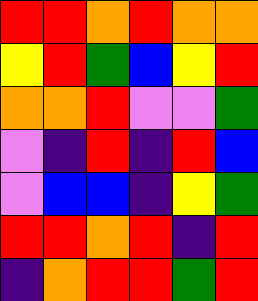[["red", "red", "orange", "red", "orange", "orange"], ["yellow", "red", "green", "blue", "yellow", "red"], ["orange", "orange", "red", "violet", "violet", "green"], ["violet", "indigo", "red", "indigo", "red", "blue"], ["violet", "blue", "blue", "indigo", "yellow", "green"], ["red", "red", "orange", "red", "indigo", "red"], ["indigo", "orange", "red", "red", "green", "red"]]